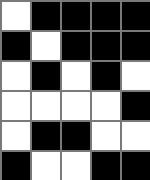[["white", "black", "black", "black", "black"], ["black", "white", "black", "black", "black"], ["white", "black", "white", "black", "white"], ["white", "white", "white", "white", "black"], ["white", "black", "black", "white", "white"], ["black", "white", "white", "black", "black"]]